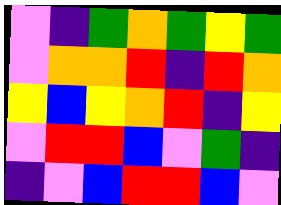[["violet", "indigo", "green", "orange", "green", "yellow", "green"], ["violet", "orange", "orange", "red", "indigo", "red", "orange"], ["yellow", "blue", "yellow", "orange", "red", "indigo", "yellow"], ["violet", "red", "red", "blue", "violet", "green", "indigo"], ["indigo", "violet", "blue", "red", "red", "blue", "violet"]]